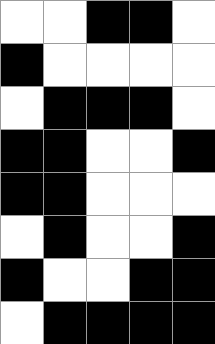[["white", "white", "black", "black", "white"], ["black", "white", "white", "white", "white"], ["white", "black", "black", "black", "white"], ["black", "black", "white", "white", "black"], ["black", "black", "white", "white", "white"], ["white", "black", "white", "white", "black"], ["black", "white", "white", "black", "black"], ["white", "black", "black", "black", "black"]]